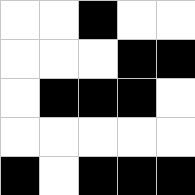[["white", "white", "black", "white", "white"], ["white", "white", "white", "black", "black"], ["white", "black", "black", "black", "white"], ["white", "white", "white", "white", "white"], ["black", "white", "black", "black", "black"]]